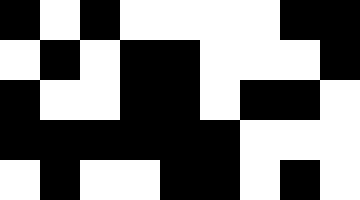[["black", "white", "black", "white", "white", "white", "white", "black", "black"], ["white", "black", "white", "black", "black", "white", "white", "white", "black"], ["black", "white", "white", "black", "black", "white", "black", "black", "white"], ["black", "black", "black", "black", "black", "black", "white", "white", "white"], ["white", "black", "white", "white", "black", "black", "white", "black", "white"]]